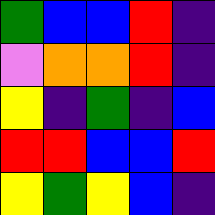[["green", "blue", "blue", "red", "indigo"], ["violet", "orange", "orange", "red", "indigo"], ["yellow", "indigo", "green", "indigo", "blue"], ["red", "red", "blue", "blue", "red"], ["yellow", "green", "yellow", "blue", "indigo"]]